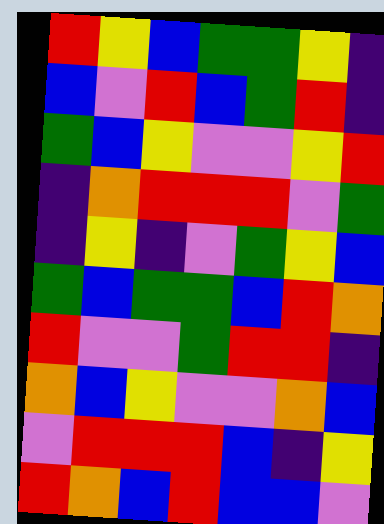[["red", "yellow", "blue", "green", "green", "yellow", "indigo"], ["blue", "violet", "red", "blue", "green", "red", "indigo"], ["green", "blue", "yellow", "violet", "violet", "yellow", "red"], ["indigo", "orange", "red", "red", "red", "violet", "green"], ["indigo", "yellow", "indigo", "violet", "green", "yellow", "blue"], ["green", "blue", "green", "green", "blue", "red", "orange"], ["red", "violet", "violet", "green", "red", "red", "indigo"], ["orange", "blue", "yellow", "violet", "violet", "orange", "blue"], ["violet", "red", "red", "red", "blue", "indigo", "yellow"], ["red", "orange", "blue", "red", "blue", "blue", "violet"]]